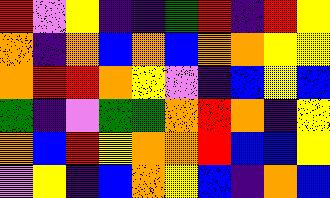[["red", "violet", "yellow", "indigo", "indigo", "green", "red", "indigo", "red", "yellow"], ["orange", "indigo", "orange", "blue", "orange", "blue", "orange", "orange", "yellow", "yellow"], ["orange", "red", "red", "orange", "yellow", "violet", "indigo", "blue", "yellow", "blue"], ["green", "indigo", "violet", "green", "green", "orange", "red", "orange", "indigo", "yellow"], ["orange", "blue", "red", "yellow", "orange", "orange", "red", "blue", "blue", "yellow"], ["violet", "yellow", "indigo", "blue", "orange", "yellow", "blue", "indigo", "orange", "blue"]]